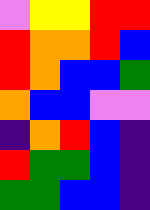[["violet", "yellow", "yellow", "red", "red"], ["red", "orange", "orange", "red", "blue"], ["red", "orange", "blue", "blue", "green"], ["orange", "blue", "blue", "violet", "violet"], ["indigo", "orange", "red", "blue", "indigo"], ["red", "green", "green", "blue", "indigo"], ["green", "green", "blue", "blue", "indigo"]]